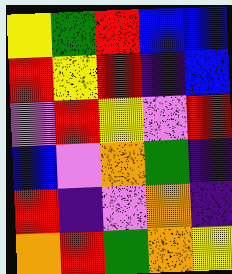[["yellow", "green", "red", "blue", "blue"], ["red", "yellow", "red", "indigo", "blue"], ["violet", "red", "yellow", "violet", "red"], ["blue", "violet", "orange", "green", "indigo"], ["red", "indigo", "violet", "orange", "indigo"], ["orange", "red", "green", "orange", "yellow"]]